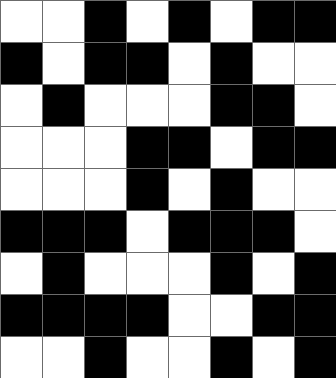[["white", "white", "black", "white", "black", "white", "black", "black"], ["black", "white", "black", "black", "white", "black", "white", "white"], ["white", "black", "white", "white", "white", "black", "black", "white"], ["white", "white", "white", "black", "black", "white", "black", "black"], ["white", "white", "white", "black", "white", "black", "white", "white"], ["black", "black", "black", "white", "black", "black", "black", "white"], ["white", "black", "white", "white", "white", "black", "white", "black"], ["black", "black", "black", "black", "white", "white", "black", "black"], ["white", "white", "black", "white", "white", "black", "white", "black"]]